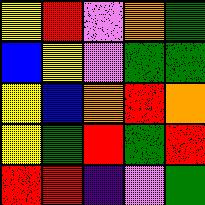[["yellow", "red", "violet", "orange", "green"], ["blue", "yellow", "violet", "green", "green"], ["yellow", "blue", "orange", "red", "orange"], ["yellow", "green", "red", "green", "red"], ["red", "red", "indigo", "violet", "green"]]